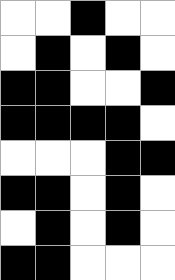[["white", "white", "black", "white", "white"], ["white", "black", "white", "black", "white"], ["black", "black", "white", "white", "black"], ["black", "black", "black", "black", "white"], ["white", "white", "white", "black", "black"], ["black", "black", "white", "black", "white"], ["white", "black", "white", "black", "white"], ["black", "black", "white", "white", "white"]]